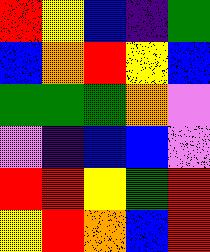[["red", "yellow", "blue", "indigo", "green"], ["blue", "orange", "red", "yellow", "blue"], ["green", "green", "green", "orange", "violet"], ["violet", "indigo", "blue", "blue", "violet"], ["red", "red", "yellow", "green", "red"], ["yellow", "red", "orange", "blue", "red"]]